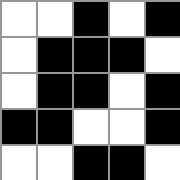[["white", "white", "black", "white", "black"], ["white", "black", "black", "black", "white"], ["white", "black", "black", "white", "black"], ["black", "black", "white", "white", "black"], ["white", "white", "black", "black", "white"]]